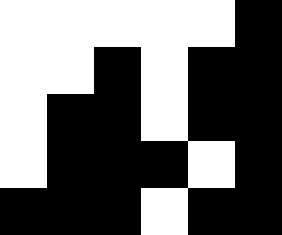[["white", "white", "white", "white", "white", "black"], ["white", "white", "black", "white", "black", "black"], ["white", "black", "black", "white", "black", "black"], ["white", "black", "black", "black", "white", "black"], ["black", "black", "black", "white", "black", "black"]]